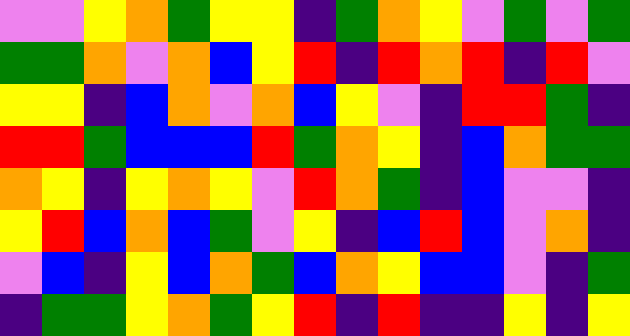[["violet", "violet", "yellow", "orange", "green", "yellow", "yellow", "indigo", "green", "orange", "yellow", "violet", "green", "violet", "green"], ["green", "green", "orange", "violet", "orange", "blue", "yellow", "red", "indigo", "red", "orange", "red", "indigo", "red", "violet"], ["yellow", "yellow", "indigo", "blue", "orange", "violet", "orange", "blue", "yellow", "violet", "indigo", "red", "red", "green", "indigo"], ["red", "red", "green", "blue", "blue", "blue", "red", "green", "orange", "yellow", "indigo", "blue", "orange", "green", "green"], ["orange", "yellow", "indigo", "yellow", "orange", "yellow", "violet", "red", "orange", "green", "indigo", "blue", "violet", "violet", "indigo"], ["yellow", "red", "blue", "orange", "blue", "green", "violet", "yellow", "indigo", "blue", "red", "blue", "violet", "orange", "indigo"], ["violet", "blue", "indigo", "yellow", "blue", "orange", "green", "blue", "orange", "yellow", "blue", "blue", "violet", "indigo", "green"], ["indigo", "green", "green", "yellow", "orange", "green", "yellow", "red", "indigo", "red", "indigo", "indigo", "yellow", "indigo", "yellow"]]